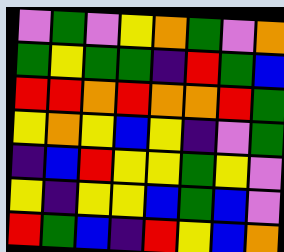[["violet", "green", "violet", "yellow", "orange", "green", "violet", "orange"], ["green", "yellow", "green", "green", "indigo", "red", "green", "blue"], ["red", "red", "orange", "red", "orange", "orange", "red", "green"], ["yellow", "orange", "yellow", "blue", "yellow", "indigo", "violet", "green"], ["indigo", "blue", "red", "yellow", "yellow", "green", "yellow", "violet"], ["yellow", "indigo", "yellow", "yellow", "blue", "green", "blue", "violet"], ["red", "green", "blue", "indigo", "red", "yellow", "blue", "orange"]]